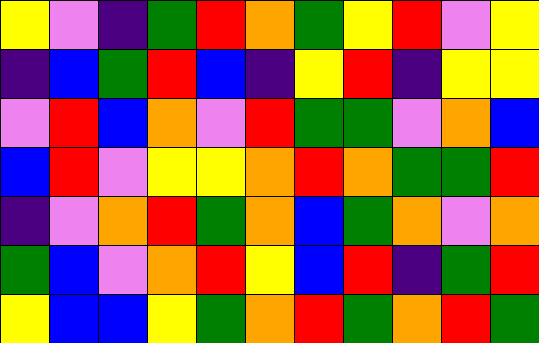[["yellow", "violet", "indigo", "green", "red", "orange", "green", "yellow", "red", "violet", "yellow"], ["indigo", "blue", "green", "red", "blue", "indigo", "yellow", "red", "indigo", "yellow", "yellow"], ["violet", "red", "blue", "orange", "violet", "red", "green", "green", "violet", "orange", "blue"], ["blue", "red", "violet", "yellow", "yellow", "orange", "red", "orange", "green", "green", "red"], ["indigo", "violet", "orange", "red", "green", "orange", "blue", "green", "orange", "violet", "orange"], ["green", "blue", "violet", "orange", "red", "yellow", "blue", "red", "indigo", "green", "red"], ["yellow", "blue", "blue", "yellow", "green", "orange", "red", "green", "orange", "red", "green"]]